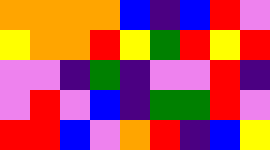[["orange", "orange", "orange", "orange", "blue", "indigo", "blue", "red", "violet"], ["yellow", "orange", "orange", "red", "yellow", "green", "red", "yellow", "red"], ["violet", "violet", "indigo", "green", "indigo", "violet", "violet", "red", "indigo"], ["violet", "red", "violet", "blue", "indigo", "green", "green", "red", "violet"], ["red", "red", "blue", "violet", "orange", "red", "indigo", "blue", "yellow"]]